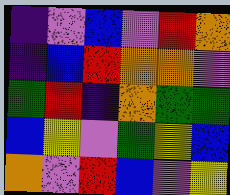[["indigo", "violet", "blue", "violet", "red", "orange"], ["indigo", "blue", "red", "orange", "orange", "violet"], ["green", "red", "indigo", "orange", "green", "green"], ["blue", "yellow", "violet", "green", "yellow", "blue"], ["orange", "violet", "red", "blue", "violet", "yellow"]]